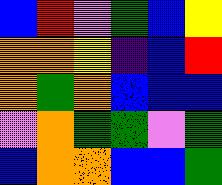[["blue", "red", "violet", "green", "blue", "yellow"], ["orange", "orange", "yellow", "indigo", "blue", "red"], ["orange", "green", "orange", "blue", "blue", "blue"], ["violet", "orange", "green", "green", "violet", "green"], ["blue", "orange", "orange", "blue", "blue", "green"]]